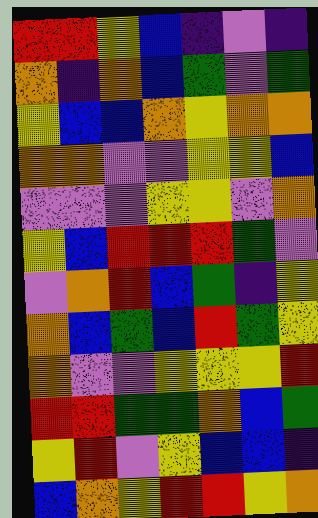[["red", "red", "yellow", "blue", "indigo", "violet", "indigo"], ["orange", "indigo", "orange", "blue", "green", "violet", "green"], ["yellow", "blue", "blue", "orange", "yellow", "orange", "orange"], ["orange", "orange", "violet", "violet", "yellow", "yellow", "blue"], ["violet", "violet", "violet", "yellow", "yellow", "violet", "orange"], ["yellow", "blue", "red", "red", "red", "green", "violet"], ["violet", "orange", "red", "blue", "green", "indigo", "yellow"], ["orange", "blue", "green", "blue", "red", "green", "yellow"], ["orange", "violet", "violet", "yellow", "yellow", "yellow", "red"], ["red", "red", "green", "green", "orange", "blue", "green"], ["yellow", "red", "violet", "yellow", "blue", "blue", "indigo"], ["blue", "orange", "yellow", "red", "red", "yellow", "orange"]]